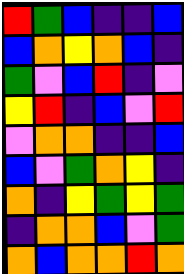[["red", "green", "blue", "indigo", "indigo", "blue"], ["blue", "orange", "yellow", "orange", "blue", "indigo"], ["green", "violet", "blue", "red", "indigo", "violet"], ["yellow", "red", "indigo", "blue", "violet", "red"], ["violet", "orange", "orange", "indigo", "indigo", "blue"], ["blue", "violet", "green", "orange", "yellow", "indigo"], ["orange", "indigo", "yellow", "green", "yellow", "green"], ["indigo", "orange", "orange", "blue", "violet", "green"], ["orange", "blue", "orange", "orange", "red", "orange"]]